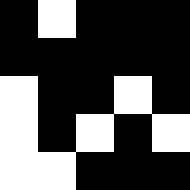[["black", "white", "black", "black", "black"], ["black", "black", "black", "black", "black"], ["white", "black", "black", "white", "black"], ["white", "black", "white", "black", "white"], ["white", "white", "black", "black", "black"]]